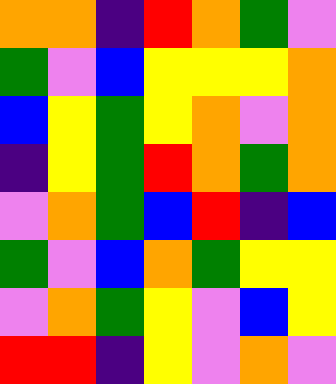[["orange", "orange", "indigo", "red", "orange", "green", "violet"], ["green", "violet", "blue", "yellow", "yellow", "yellow", "orange"], ["blue", "yellow", "green", "yellow", "orange", "violet", "orange"], ["indigo", "yellow", "green", "red", "orange", "green", "orange"], ["violet", "orange", "green", "blue", "red", "indigo", "blue"], ["green", "violet", "blue", "orange", "green", "yellow", "yellow"], ["violet", "orange", "green", "yellow", "violet", "blue", "yellow"], ["red", "red", "indigo", "yellow", "violet", "orange", "violet"]]